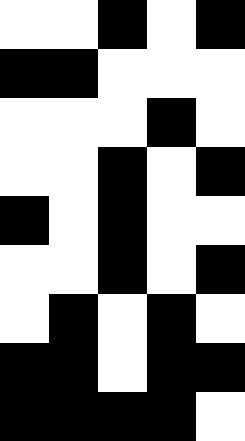[["white", "white", "black", "white", "black"], ["black", "black", "white", "white", "white"], ["white", "white", "white", "black", "white"], ["white", "white", "black", "white", "black"], ["black", "white", "black", "white", "white"], ["white", "white", "black", "white", "black"], ["white", "black", "white", "black", "white"], ["black", "black", "white", "black", "black"], ["black", "black", "black", "black", "white"]]